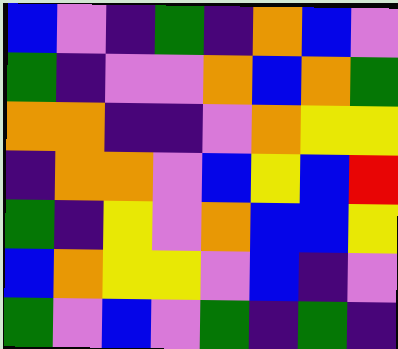[["blue", "violet", "indigo", "green", "indigo", "orange", "blue", "violet"], ["green", "indigo", "violet", "violet", "orange", "blue", "orange", "green"], ["orange", "orange", "indigo", "indigo", "violet", "orange", "yellow", "yellow"], ["indigo", "orange", "orange", "violet", "blue", "yellow", "blue", "red"], ["green", "indigo", "yellow", "violet", "orange", "blue", "blue", "yellow"], ["blue", "orange", "yellow", "yellow", "violet", "blue", "indigo", "violet"], ["green", "violet", "blue", "violet", "green", "indigo", "green", "indigo"]]